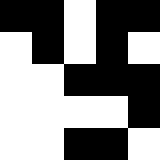[["black", "black", "white", "black", "black"], ["white", "black", "white", "black", "white"], ["white", "white", "black", "black", "black"], ["white", "white", "white", "white", "black"], ["white", "white", "black", "black", "white"]]